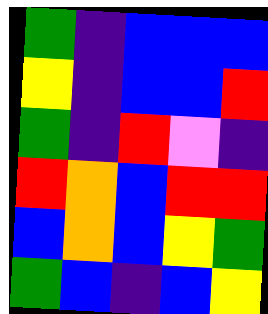[["green", "indigo", "blue", "blue", "blue"], ["yellow", "indigo", "blue", "blue", "red"], ["green", "indigo", "red", "violet", "indigo"], ["red", "orange", "blue", "red", "red"], ["blue", "orange", "blue", "yellow", "green"], ["green", "blue", "indigo", "blue", "yellow"]]